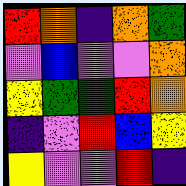[["red", "orange", "indigo", "orange", "green"], ["violet", "blue", "violet", "violet", "orange"], ["yellow", "green", "green", "red", "orange"], ["indigo", "violet", "red", "blue", "yellow"], ["yellow", "violet", "violet", "red", "indigo"]]